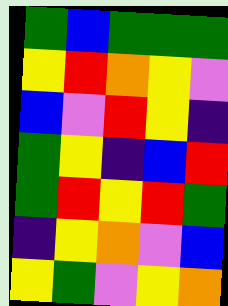[["green", "blue", "green", "green", "green"], ["yellow", "red", "orange", "yellow", "violet"], ["blue", "violet", "red", "yellow", "indigo"], ["green", "yellow", "indigo", "blue", "red"], ["green", "red", "yellow", "red", "green"], ["indigo", "yellow", "orange", "violet", "blue"], ["yellow", "green", "violet", "yellow", "orange"]]